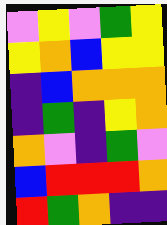[["violet", "yellow", "violet", "green", "yellow"], ["yellow", "orange", "blue", "yellow", "yellow"], ["indigo", "blue", "orange", "orange", "orange"], ["indigo", "green", "indigo", "yellow", "orange"], ["orange", "violet", "indigo", "green", "violet"], ["blue", "red", "red", "red", "orange"], ["red", "green", "orange", "indigo", "indigo"]]